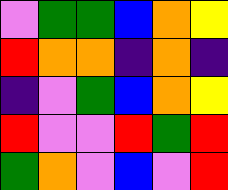[["violet", "green", "green", "blue", "orange", "yellow"], ["red", "orange", "orange", "indigo", "orange", "indigo"], ["indigo", "violet", "green", "blue", "orange", "yellow"], ["red", "violet", "violet", "red", "green", "red"], ["green", "orange", "violet", "blue", "violet", "red"]]